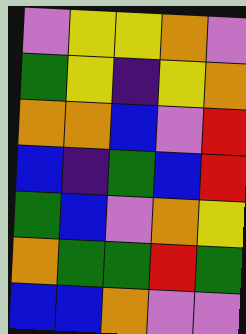[["violet", "yellow", "yellow", "orange", "violet"], ["green", "yellow", "indigo", "yellow", "orange"], ["orange", "orange", "blue", "violet", "red"], ["blue", "indigo", "green", "blue", "red"], ["green", "blue", "violet", "orange", "yellow"], ["orange", "green", "green", "red", "green"], ["blue", "blue", "orange", "violet", "violet"]]